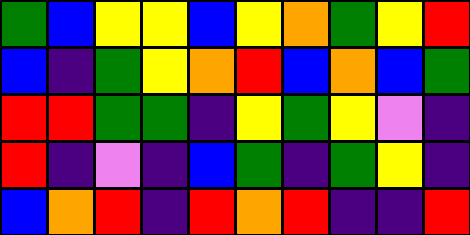[["green", "blue", "yellow", "yellow", "blue", "yellow", "orange", "green", "yellow", "red"], ["blue", "indigo", "green", "yellow", "orange", "red", "blue", "orange", "blue", "green"], ["red", "red", "green", "green", "indigo", "yellow", "green", "yellow", "violet", "indigo"], ["red", "indigo", "violet", "indigo", "blue", "green", "indigo", "green", "yellow", "indigo"], ["blue", "orange", "red", "indigo", "red", "orange", "red", "indigo", "indigo", "red"]]